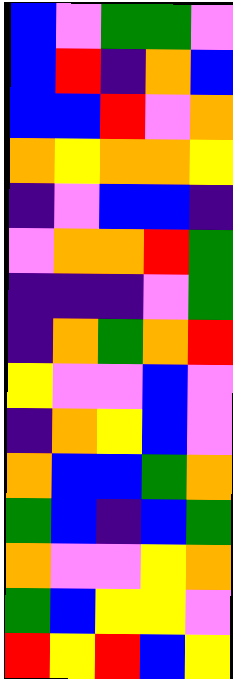[["blue", "violet", "green", "green", "violet"], ["blue", "red", "indigo", "orange", "blue"], ["blue", "blue", "red", "violet", "orange"], ["orange", "yellow", "orange", "orange", "yellow"], ["indigo", "violet", "blue", "blue", "indigo"], ["violet", "orange", "orange", "red", "green"], ["indigo", "indigo", "indigo", "violet", "green"], ["indigo", "orange", "green", "orange", "red"], ["yellow", "violet", "violet", "blue", "violet"], ["indigo", "orange", "yellow", "blue", "violet"], ["orange", "blue", "blue", "green", "orange"], ["green", "blue", "indigo", "blue", "green"], ["orange", "violet", "violet", "yellow", "orange"], ["green", "blue", "yellow", "yellow", "violet"], ["red", "yellow", "red", "blue", "yellow"]]